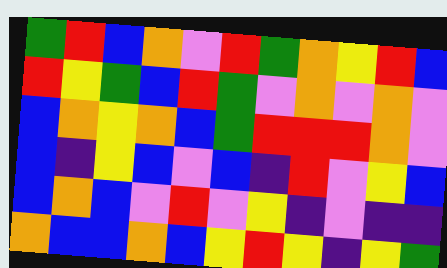[["green", "red", "blue", "orange", "violet", "red", "green", "orange", "yellow", "red", "blue"], ["red", "yellow", "green", "blue", "red", "green", "violet", "orange", "violet", "orange", "violet"], ["blue", "orange", "yellow", "orange", "blue", "green", "red", "red", "red", "orange", "violet"], ["blue", "indigo", "yellow", "blue", "violet", "blue", "indigo", "red", "violet", "yellow", "blue"], ["blue", "orange", "blue", "violet", "red", "violet", "yellow", "indigo", "violet", "indigo", "indigo"], ["orange", "blue", "blue", "orange", "blue", "yellow", "red", "yellow", "indigo", "yellow", "green"]]